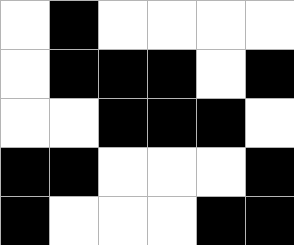[["white", "black", "white", "white", "white", "white"], ["white", "black", "black", "black", "white", "black"], ["white", "white", "black", "black", "black", "white"], ["black", "black", "white", "white", "white", "black"], ["black", "white", "white", "white", "black", "black"]]